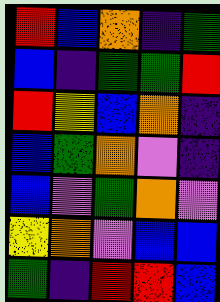[["red", "blue", "orange", "indigo", "green"], ["blue", "indigo", "green", "green", "red"], ["red", "yellow", "blue", "orange", "indigo"], ["blue", "green", "orange", "violet", "indigo"], ["blue", "violet", "green", "orange", "violet"], ["yellow", "orange", "violet", "blue", "blue"], ["green", "indigo", "red", "red", "blue"]]